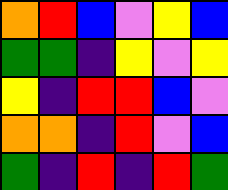[["orange", "red", "blue", "violet", "yellow", "blue"], ["green", "green", "indigo", "yellow", "violet", "yellow"], ["yellow", "indigo", "red", "red", "blue", "violet"], ["orange", "orange", "indigo", "red", "violet", "blue"], ["green", "indigo", "red", "indigo", "red", "green"]]